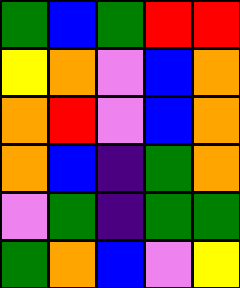[["green", "blue", "green", "red", "red"], ["yellow", "orange", "violet", "blue", "orange"], ["orange", "red", "violet", "blue", "orange"], ["orange", "blue", "indigo", "green", "orange"], ["violet", "green", "indigo", "green", "green"], ["green", "orange", "blue", "violet", "yellow"]]